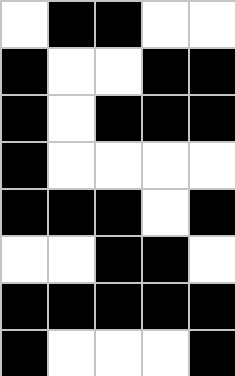[["white", "black", "black", "white", "white"], ["black", "white", "white", "black", "black"], ["black", "white", "black", "black", "black"], ["black", "white", "white", "white", "white"], ["black", "black", "black", "white", "black"], ["white", "white", "black", "black", "white"], ["black", "black", "black", "black", "black"], ["black", "white", "white", "white", "black"]]